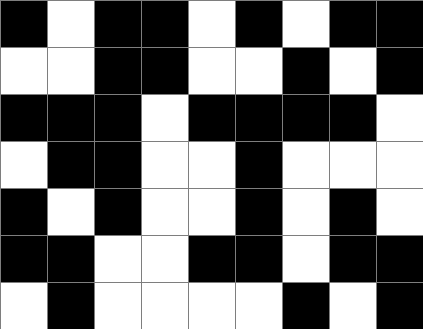[["black", "white", "black", "black", "white", "black", "white", "black", "black"], ["white", "white", "black", "black", "white", "white", "black", "white", "black"], ["black", "black", "black", "white", "black", "black", "black", "black", "white"], ["white", "black", "black", "white", "white", "black", "white", "white", "white"], ["black", "white", "black", "white", "white", "black", "white", "black", "white"], ["black", "black", "white", "white", "black", "black", "white", "black", "black"], ["white", "black", "white", "white", "white", "white", "black", "white", "black"]]